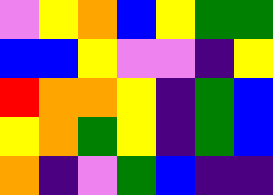[["violet", "yellow", "orange", "blue", "yellow", "green", "green"], ["blue", "blue", "yellow", "violet", "violet", "indigo", "yellow"], ["red", "orange", "orange", "yellow", "indigo", "green", "blue"], ["yellow", "orange", "green", "yellow", "indigo", "green", "blue"], ["orange", "indigo", "violet", "green", "blue", "indigo", "indigo"]]